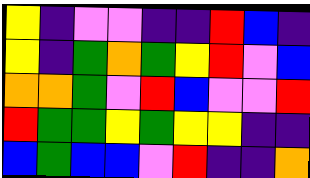[["yellow", "indigo", "violet", "violet", "indigo", "indigo", "red", "blue", "indigo"], ["yellow", "indigo", "green", "orange", "green", "yellow", "red", "violet", "blue"], ["orange", "orange", "green", "violet", "red", "blue", "violet", "violet", "red"], ["red", "green", "green", "yellow", "green", "yellow", "yellow", "indigo", "indigo"], ["blue", "green", "blue", "blue", "violet", "red", "indigo", "indigo", "orange"]]